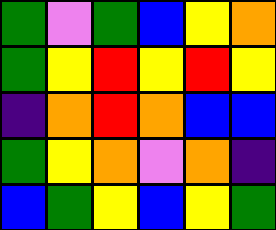[["green", "violet", "green", "blue", "yellow", "orange"], ["green", "yellow", "red", "yellow", "red", "yellow"], ["indigo", "orange", "red", "orange", "blue", "blue"], ["green", "yellow", "orange", "violet", "orange", "indigo"], ["blue", "green", "yellow", "blue", "yellow", "green"]]